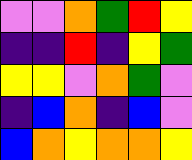[["violet", "violet", "orange", "green", "red", "yellow"], ["indigo", "indigo", "red", "indigo", "yellow", "green"], ["yellow", "yellow", "violet", "orange", "green", "violet"], ["indigo", "blue", "orange", "indigo", "blue", "violet"], ["blue", "orange", "yellow", "orange", "orange", "yellow"]]